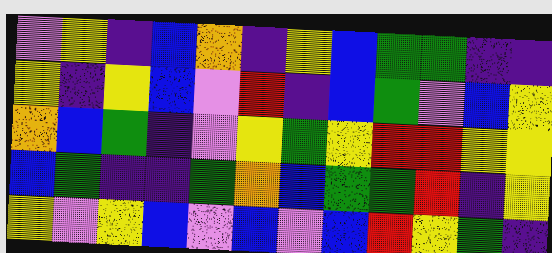[["violet", "yellow", "indigo", "blue", "orange", "indigo", "yellow", "blue", "green", "green", "indigo", "indigo"], ["yellow", "indigo", "yellow", "blue", "violet", "red", "indigo", "blue", "green", "violet", "blue", "yellow"], ["orange", "blue", "green", "indigo", "violet", "yellow", "green", "yellow", "red", "red", "yellow", "yellow"], ["blue", "green", "indigo", "indigo", "green", "orange", "blue", "green", "green", "red", "indigo", "yellow"], ["yellow", "violet", "yellow", "blue", "violet", "blue", "violet", "blue", "red", "yellow", "green", "indigo"]]